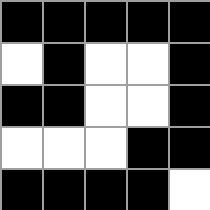[["black", "black", "black", "black", "black"], ["white", "black", "white", "white", "black"], ["black", "black", "white", "white", "black"], ["white", "white", "white", "black", "black"], ["black", "black", "black", "black", "white"]]